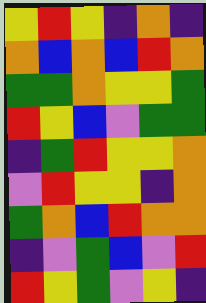[["yellow", "red", "yellow", "indigo", "orange", "indigo"], ["orange", "blue", "orange", "blue", "red", "orange"], ["green", "green", "orange", "yellow", "yellow", "green"], ["red", "yellow", "blue", "violet", "green", "green"], ["indigo", "green", "red", "yellow", "yellow", "orange"], ["violet", "red", "yellow", "yellow", "indigo", "orange"], ["green", "orange", "blue", "red", "orange", "orange"], ["indigo", "violet", "green", "blue", "violet", "red"], ["red", "yellow", "green", "violet", "yellow", "indigo"]]